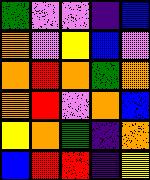[["green", "violet", "violet", "indigo", "blue"], ["orange", "violet", "yellow", "blue", "violet"], ["orange", "red", "orange", "green", "orange"], ["orange", "red", "violet", "orange", "blue"], ["yellow", "orange", "green", "indigo", "orange"], ["blue", "red", "red", "indigo", "yellow"]]